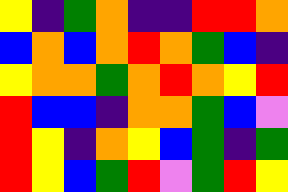[["yellow", "indigo", "green", "orange", "indigo", "indigo", "red", "red", "orange"], ["blue", "orange", "blue", "orange", "red", "orange", "green", "blue", "indigo"], ["yellow", "orange", "orange", "green", "orange", "red", "orange", "yellow", "red"], ["red", "blue", "blue", "indigo", "orange", "orange", "green", "blue", "violet"], ["red", "yellow", "indigo", "orange", "yellow", "blue", "green", "indigo", "green"], ["red", "yellow", "blue", "green", "red", "violet", "green", "red", "yellow"]]